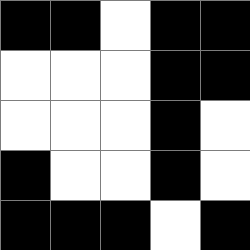[["black", "black", "white", "black", "black"], ["white", "white", "white", "black", "black"], ["white", "white", "white", "black", "white"], ["black", "white", "white", "black", "white"], ["black", "black", "black", "white", "black"]]